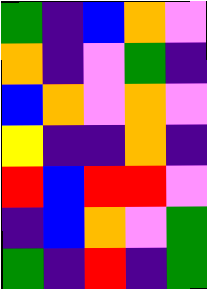[["green", "indigo", "blue", "orange", "violet"], ["orange", "indigo", "violet", "green", "indigo"], ["blue", "orange", "violet", "orange", "violet"], ["yellow", "indigo", "indigo", "orange", "indigo"], ["red", "blue", "red", "red", "violet"], ["indigo", "blue", "orange", "violet", "green"], ["green", "indigo", "red", "indigo", "green"]]